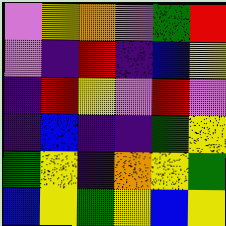[["violet", "yellow", "orange", "violet", "green", "red"], ["violet", "indigo", "red", "indigo", "blue", "yellow"], ["indigo", "red", "yellow", "violet", "red", "violet"], ["indigo", "blue", "indigo", "indigo", "green", "yellow"], ["green", "yellow", "indigo", "orange", "yellow", "green"], ["blue", "yellow", "green", "yellow", "blue", "yellow"]]